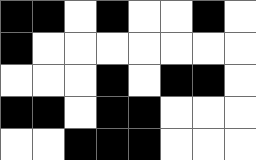[["black", "black", "white", "black", "white", "white", "black", "white"], ["black", "white", "white", "white", "white", "white", "white", "white"], ["white", "white", "white", "black", "white", "black", "black", "white"], ["black", "black", "white", "black", "black", "white", "white", "white"], ["white", "white", "black", "black", "black", "white", "white", "white"]]